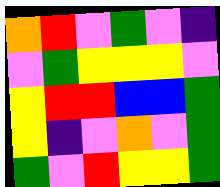[["orange", "red", "violet", "green", "violet", "indigo"], ["violet", "green", "yellow", "yellow", "yellow", "violet"], ["yellow", "red", "red", "blue", "blue", "green"], ["yellow", "indigo", "violet", "orange", "violet", "green"], ["green", "violet", "red", "yellow", "yellow", "green"]]